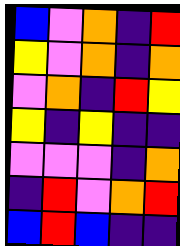[["blue", "violet", "orange", "indigo", "red"], ["yellow", "violet", "orange", "indigo", "orange"], ["violet", "orange", "indigo", "red", "yellow"], ["yellow", "indigo", "yellow", "indigo", "indigo"], ["violet", "violet", "violet", "indigo", "orange"], ["indigo", "red", "violet", "orange", "red"], ["blue", "red", "blue", "indigo", "indigo"]]